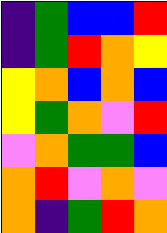[["indigo", "green", "blue", "blue", "red"], ["indigo", "green", "red", "orange", "yellow"], ["yellow", "orange", "blue", "orange", "blue"], ["yellow", "green", "orange", "violet", "red"], ["violet", "orange", "green", "green", "blue"], ["orange", "red", "violet", "orange", "violet"], ["orange", "indigo", "green", "red", "orange"]]